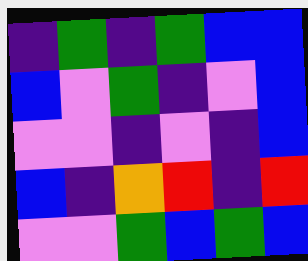[["indigo", "green", "indigo", "green", "blue", "blue"], ["blue", "violet", "green", "indigo", "violet", "blue"], ["violet", "violet", "indigo", "violet", "indigo", "blue"], ["blue", "indigo", "orange", "red", "indigo", "red"], ["violet", "violet", "green", "blue", "green", "blue"]]